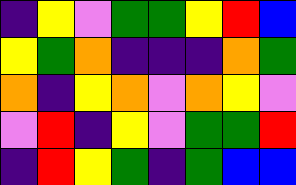[["indigo", "yellow", "violet", "green", "green", "yellow", "red", "blue"], ["yellow", "green", "orange", "indigo", "indigo", "indigo", "orange", "green"], ["orange", "indigo", "yellow", "orange", "violet", "orange", "yellow", "violet"], ["violet", "red", "indigo", "yellow", "violet", "green", "green", "red"], ["indigo", "red", "yellow", "green", "indigo", "green", "blue", "blue"]]